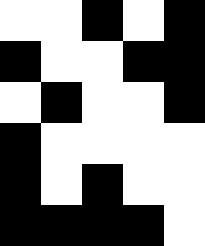[["white", "white", "black", "white", "black"], ["black", "white", "white", "black", "black"], ["white", "black", "white", "white", "black"], ["black", "white", "white", "white", "white"], ["black", "white", "black", "white", "white"], ["black", "black", "black", "black", "white"]]